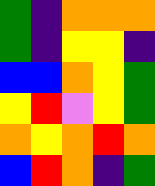[["green", "indigo", "orange", "orange", "orange"], ["green", "indigo", "yellow", "yellow", "indigo"], ["blue", "blue", "orange", "yellow", "green"], ["yellow", "red", "violet", "yellow", "green"], ["orange", "yellow", "orange", "red", "orange"], ["blue", "red", "orange", "indigo", "green"]]